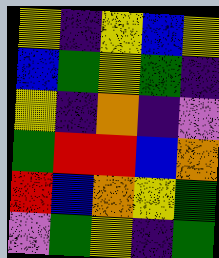[["yellow", "indigo", "yellow", "blue", "yellow"], ["blue", "green", "yellow", "green", "indigo"], ["yellow", "indigo", "orange", "indigo", "violet"], ["green", "red", "red", "blue", "orange"], ["red", "blue", "orange", "yellow", "green"], ["violet", "green", "yellow", "indigo", "green"]]